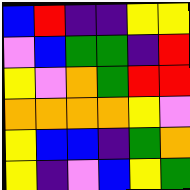[["blue", "red", "indigo", "indigo", "yellow", "yellow"], ["violet", "blue", "green", "green", "indigo", "red"], ["yellow", "violet", "orange", "green", "red", "red"], ["orange", "orange", "orange", "orange", "yellow", "violet"], ["yellow", "blue", "blue", "indigo", "green", "orange"], ["yellow", "indigo", "violet", "blue", "yellow", "green"]]